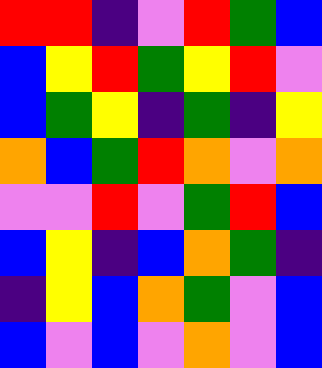[["red", "red", "indigo", "violet", "red", "green", "blue"], ["blue", "yellow", "red", "green", "yellow", "red", "violet"], ["blue", "green", "yellow", "indigo", "green", "indigo", "yellow"], ["orange", "blue", "green", "red", "orange", "violet", "orange"], ["violet", "violet", "red", "violet", "green", "red", "blue"], ["blue", "yellow", "indigo", "blue", "orange", "green", "indigo"], ["indigo", "yellow", "blue", "orange", "green", "violet", "blue"], ["blue", "violet", "blue", "violet", "orange", "violet", "blue"]]